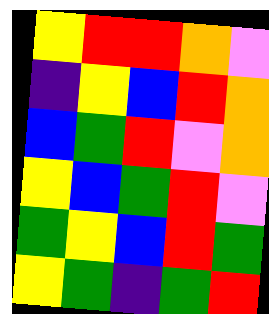[["yellow", "red", "red", "orange", "violet"], ["indigo", "yellow", "blue", "red", "orange"], ["blue", "green", "red", "violet", "orange"], ["yellow", "blue", "green", "red", "violet"], ["green", "yellow", "blue", "red", "green"], ["yellow", "green", "indigo", "green", "red"]]